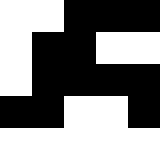[["white", "white", "black", "black", "black"], ["white", "black", "black", "white", "white"], ["white", "black", "black", "black", "black"], ["black", "black", "white", "white", "black"], ["white", "white", "white", "white", "white"]]